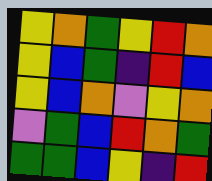[["yellow", "orange", "green", "yellow", "red", "orange"], ["yellow", "blue", "green", "indigo", "red", "blue"], ["yellow", "blue", "orange", "violet", "yellow", "orange"], ["violet", "green", "blue", "red", "orange", "green"], ["green", "green", "blue", "yellow", "indigo", "red"]]